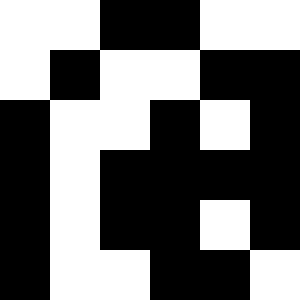[["white", "white", "black", "black", "white", "white"], ["white", "black", "white", "white", "black", "black"], ["black", "white", "white", "black", "white", "black"], ["black", "white", "black", "black", "black", "black"], ["black", "white", "black", "black", "white", "black"], ["black", "white", "white", "black", "black", "white"]]